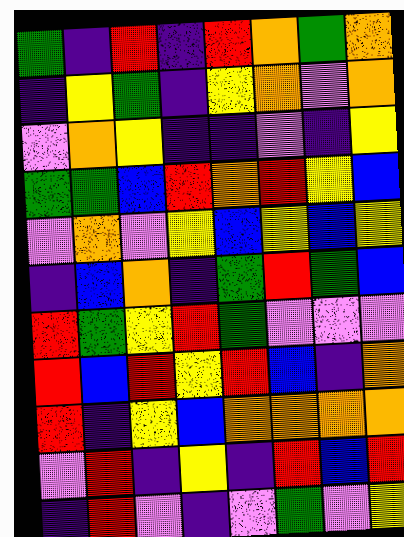[["green", "indigo", "red", "indigo", "red", "orange", "green", "orange"], ["indigo", "yellow", "green", "indigo", "yellow", "orange", "violet", "orange"], ["violet", "orange", "yellow", "indigo", "indigo", "violet", "indigo", "yellow"], ["green", "green", "blue", "red", "orange", "red", "yellow", "blue"], ["violet", "orange", "violet", "yellow", "blue", "yellow", "blue", "yellow"], ["indigo", "blue", "orange", "indigo", "green", "red", "green", "blue"], ["red", "green", "yellow", "red", "green", "violet", "violet", "violet"], ["red", "blue", "red", "yellow", "red", "blue", "indigo", "orange"], ["red", "indigo", "yellow", "blue", "orange", "orange", "orange", "orange"], ["violet", "red", "indigo", "yellow", "indigo", "red", "blue", "red"], ["indigo", "red", "violet", "indigo", "violet", "green", "violet", "yellow"]]